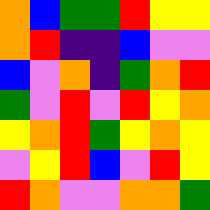[["orange", "blue", "green", "green", "red", "yellow", "yellow"], ["orange", "red", "indigo", "indigo", "blue", "violet", "violet"], ["blue", "violet", "orange", "indigo", "green", "orange", "red"], ["green", "violet", "red", "violet", "red", "yellow", "orange"], ["yellow", "orange", "red", "green", "yellow", "orange", "yellow"], ["violet", "yellow", "red", "blue", "violet", "red", "yellow"], ["red", "orange", "violet", "violet", "orange", "orange", "green"]]